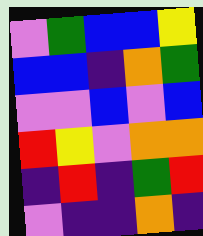[["violet", "green", "blue", "blue", "yellow"], ["blue", "blue", "indigo", "orange", "green"], ["violet", "violet", "blue", "violet", "blue"], ["red", "yellow", "violet", "orange", "orange"], ["indigo", "red", "indigo", "green", "red"], ["violet", "indigo", "indigo", "orange", "indigo"]]